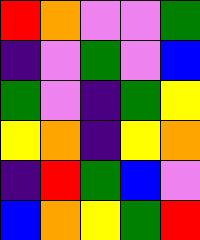[["red", "orange", "violet", "violet", "green"], ["indigo", "violet", "green", "violet", "blue"], ["green", "violet", "indigo", "green", "yellow"], ["yellow", "orange", "indigo", "yellow", "orange"], ["indigo", "red", "green", "blue", "violet"], ["blue", "orange", "yellow", "green", "red"]]